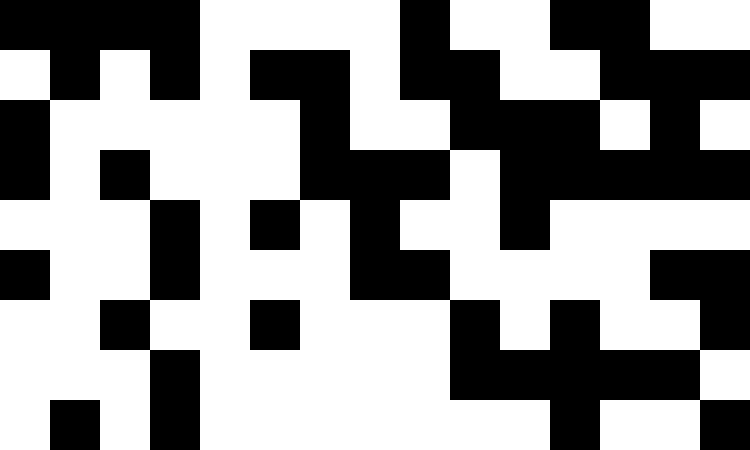[["black", "black", "black", "black", "white", "white", "white", "white", "black", "white", "white", "black", "black", "white", "white"], ["white", "black", "white", "black", "white", "black", "black", "white", "black", "black", "white", "white", "black", "black", "black"], ["black", "white", "white", "white", "white", "white", "black", "white", "white", "black", "black", "black", "white", "black", "white"], ["black", "white", "black", "white", "white", "white", "black", "black", "black", "white", "black", "black", "black", "black", "black"], ["white", "white", "white", "black", "white", "black", "white", "black", "white", "white", "black", "white", "white", "white", "white"], ["black", "white", "white", "black", "white", "white", "white", "black", "black", "white", "white", "white", "white", "black", "black"], ["white", "white", "black", "white", "white", "black", "white", "white", "white", "black", "white", "black", "white", "white", "black"], ["white", "white", "white", "black", "white", "white", "white", "white", "white", "black", "black", "black", "black", "black", "white"], ["white", "black", "white", "black", "white", "white", "white", "white", "white", "white", "white", "black", "white", "white", "black"]]